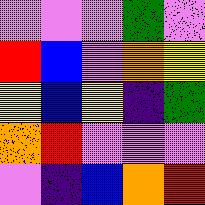[["violet", "violet", "violet", "green", "violet"], ["red", "blue", "violet", "orange", "yellow"], ["yellow", "blue", "yellow", "indigo", "green"], ["orange", "red", "violet", "violet", "violet"], ["violet", "indigo", "blue", "orange", "red"]]